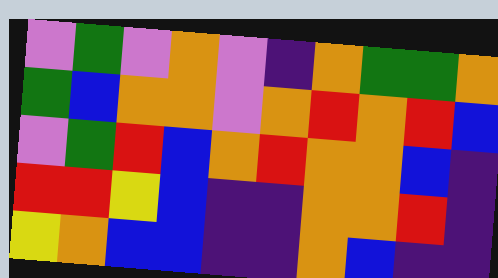[["violet", "green", "violet", "orange", "violet", "indigo", "orange", "green", "green", "orange"], ["green", "blue", "orange", "orange", "violet", "orange", "red", "orange", "red", "blue"], ["violet", "green", "red", "blue", "orange", "red", "orange", "orange", "blue", "indigo"], ["red", "red", "yellow", "blue", "indigo", "indigo", "orange", "orange", "red", "indigo"], ["yellow", "orange", "blue", "blue", "indigo", "indigo", "orange", "blue", "indigo", "indigo"]]